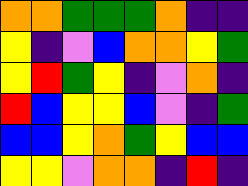[["orange", "orange", "green", "green", "green", "orange", "indigo", "indigo"], ["yellow", "indigo", "violet", "blue", "orange", "orange", "yellow", "green"], ["yellow", "red", "green", "yellow", "indigo", "violet", "orange", "indigo"], ["red", "blue", "yellow", "yellow", "blue", "violet", "indigo", "green"], ["blue", "blue", "yellow", "orange", "green", "yellow", "blue", "blue"], ["yellow", "yellow", "violet", "orange", "orange", "indigo", "red", "indigo"]]